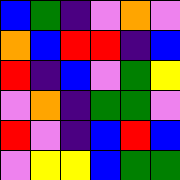[["blue", "green", "indigo", "violet", "orange", "violet"], ["orange", "blue", "red", "red", "indigo", "blue"], ["red", "indigo", "blue", "violet", "green", "yellow"], ["violet", "orange", "indigo", "green", "green", "violet"], ["red", "violet", "indigo", "blue", "red", "blue"], ["violet", "yellow", "yellow", "blue", "green", "green"]]